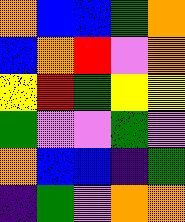[["orange", "blue", "blue", "green", "orange"], ["blue", "orange", "red", "violet", "orange"], ["yellow", "red", "green", "yellow", "yellow"], ["green", "violet", "violet", "green", "violet"], ["orange", "blue", "blue", "indigo", "green"], ["indigo", "green", "violet", "orange", "orange"]]